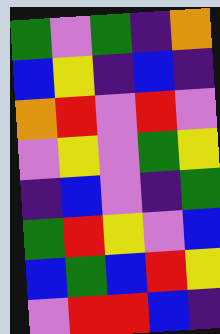[["green", "violet", "green", "indigo", "orange"], ["blue", "yellow", "indigo", "blue", "indigo"], ["orange", "red", "violet", "red", "violet"], ["violet", "yellow", "violet", "green", "yellow"], ["indigo", "blue", "violet", "indigo", "green"], ["green", "red", "yellow", "violet", "blue"], ["blue", "green", "blue", "red", "yellow"], ["violet", "red", "red", "blue", "indigo"]]